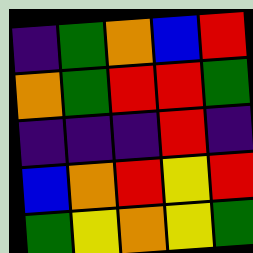[["indigo", "green", "orange", "blue", "red"], ["orange", "green", "red", "red", "green"], ["indigo", "indigo", "indigo", "red", "indigo"], ["blue", "orange", "red", "yellow", "red"], ["green", "yellow", "orange", "yellow", "green"]]